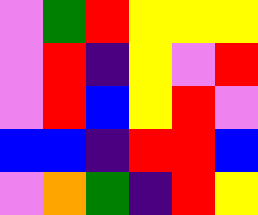[["violet", "green", "red", "yellow", "yellow", "yellow"], ["violet", "red", "indigo", "yellow", "violet", "red"], ["violet", "red", "blue", "yellow", "red", "violet"], ["blue", "blue", "indigo", "red", "red", "blue"], ["violet", "orange", "green", "indigo", "red", "yellow"]]